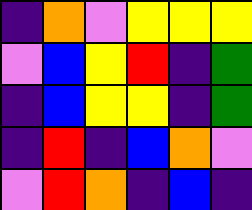[["indigo", "orange", "violet", "yellow", "yellow", "yellow"], ["violet", "blue", "yellow", "red", "indigo", "green"], ["indigo", "blue", "yellow", "yellow", "indigo", "green"], ["indigo", "red", "indigo", "blue", "orange", "violet"], ["violet", "red", "orange", "indigo", "blue", "indigo"]]